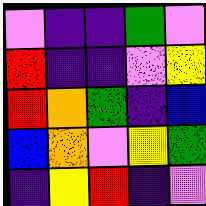[["violet", "indigo", "indigo", "green", "violet"], ["red", "indigo", "indigo", "violet", "yellow"], ["red", "orange", "green", "indigo", "blue"], ["blue", "orange", "violet", "yellow", "green"], ["indigo", "yellow", "red", "indigo", "violet"]]